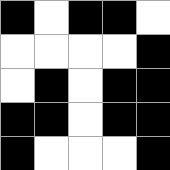[["black", "white", "black", "black", "white"], ["white", "white", "white", "white", "black"], ["white", "black", "white", "black", "black"], ["black", "black", "white", "black", "black"], ["black", "white", "white", "white", "black"]]